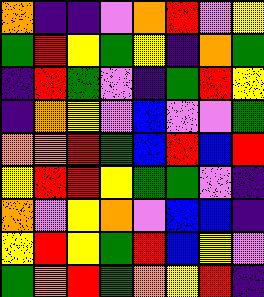[["orange", "indigo", "indigo", "violet", "orange", "red", "violet", "yellow"], ["green", "red", "yellow", "green", "yellow", "indigo", "orange", "green"], ["indigo", "red", "green", "violet", "indigo", "green", "red", "yellow"], ["indigo", "orange", "yellow", "violet", "blue", "violet", "violet", "green"], ["orange", "orange", "red", "green", "blue", "red", "blue", "red"], ["yellow", "red", "red", "yellow", "green", "green", "violet", "indigo"], ["orange", "violet", "yellow", "orange", "violet", "blue", "blue", "indigo"], ["yellow", "red", "yellow", "green", "red", "blue", "yellow", "violet"], ["green", "orange", "red", "green", "orange", "yellow", "red", "indigo"]]